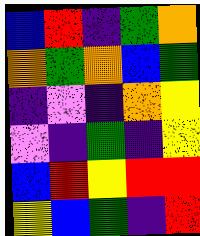[["blue", "red", "indigo", "green", "orange"], ["orange", "green", "orange", "blue", "green"], ["indigo", "violet", "indigo", "orange", "yellow"], ["violet", "indigo", "green", "indigo", "yellow"], ["blue", "red", "yellow", "red", "red"], ["yellow", "blue", "green", "indigo", "red"]]